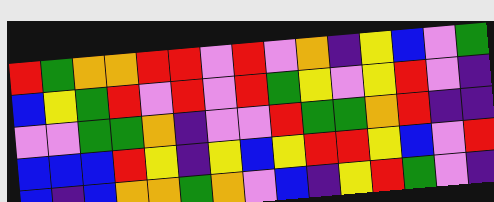[["red", "green", "orange", "orange", "red", "red", "violet", "red", "violet", "orange", "indigo", "yellow", "blue", "violet", "green"], ["blue", "yellow", "green", "red", "violet", "red", "violet", "red", "green", "yellow", "violet", "yellow", "red", "violet", "indigo"], ["violet", "violet", "green", "green", "orange", "indigo", "violet", "violet", "red", "green", "green", "orange", "red", "indigo", "indigo"], ["blue", "blue", "blue", "red", "yellow", "indigo", "yellow", "blue", "yellow", "red", "red", "yellow", "blue", "violet", "red"], ["blue", "indigo", "blue", "orange", "orange", "green", "orange", "violet", "blue", "indigo", "yellow", "red", "green", "violet", "indigo"]]